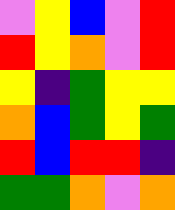[["violet", "yellow", "blue", "violet", "red"], ["red", "yellow", "orange", "violet", "red"], ["yellow", "indigo", "green", "yellow", "yellow"], ["orange", "blue", "green", "yellow", "green"], ["red", "blue", "red", "red", "indigo"], ["green", "green", "orange", "violet", "orange"]]